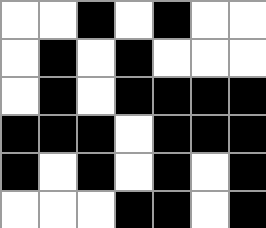[["white", "white", "black", "white", "black", "white", "white"], ["white", "black", "white", "black", "white", "white", "white"], ["white", "black", "white", "black", "black", "black", "black"], ["black", "black", "black", "white", "black", "black", "black"], ["black", "white", "black", "white", "black", "white", "black"], ["white", "white", "white", "black", "black", "white", "black"]]